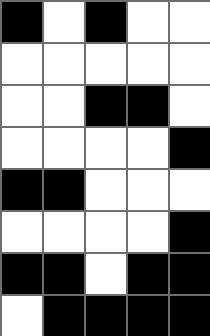[["black", "white", "black", "white", "white"], ["white", "white", "white", "white", "white"], ["white", "white", "black", "black", "white"], ["white", "white", "white", "white", "black"], ["black", "black", "white", "white", "white"], ["white", "white", "white", "white", "black"], ["black", "black", "white", "black", "black"], ["white", "black", "black", "black", "black"]]